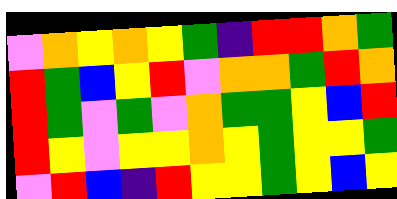[["violet", "orange", "yellow", "orange", "yellow", "green", "indigo", "red", "red", "orange", "green"], ["red", "green", "blue", "yellow", "red", "violet", "orange", "orange", "green", "red", "orange"], ["red", "green", "violet", "green", "violet", "orange", "green", "green", "yellow", "blue", "red"], ["red", "yellow", "violet", "yellow", "yellow", "orange", "yellow", "green", "yellow", "yellow", "green"], ["violet", "red", "blue", "indigo", "red", "yellow", "yellow", "green", "yellow", "blue", "yellow"]]